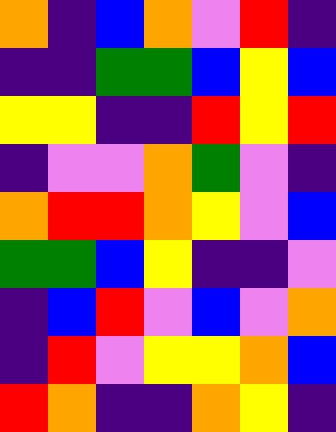[["orange", "indigo", "blue", "orange", "violet", "red", "indigo"], ["indigo", "indigo", "green", "green", "blue", "yellow", "blue"], ["yellow", "yellow", "indigo", "indigo", "red", "yellow", "red"], ["indigo", "violet", "violet", "orange", "green", "violet", "indigo"], ["orange", "red", "red", "orange", "yellow", "violet", "blue"], ["green", "green", "blue", "yellow", "indigo", "indigo", "violet"], ["indigo", "blue", "red", "violet", "blue", "violet", "orange"], ["indigo", "red", "violet", "yellow", "yellow", "orange", "blue"], ["red", "orange", "indigo", "indigo", "orange", "yellow", "indigo"]]